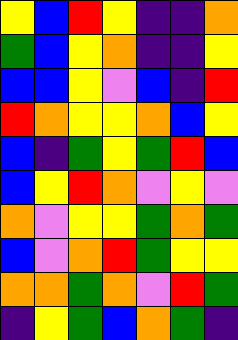[["yellow", "blue", "red", "yellow", "indigo", "indigo", "orange"], ["green", "blue", "yellow", "orange", "indigo", "indigo", "yellow"], ["blue", "blue", "yellow", "violet", "blue", "indigo", "red"], ["red", "orange", "yellow", "yellow", "orange", "blue", "yellow"], ["blue", "indigo", "green", "yellow", "green", "red", "blue"], ["blue", "yellow", "red", "orange", "violet", "yellow", "violet"], ["orange", "violet", "yellow", "yellow", "green", "orange", "green"], ["blue", "violet", "orange", "red", "green", "yellow", "yellow"], ["orange", "orange", "green", "orange", "violet", "red", "green"], ["indigo", "yellow", "green", "blue", "orange", "green", "indigo"]]